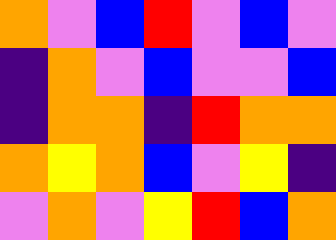[["orange", "violet", "blue", "red", "violet", "blue", "violet"], ["indigo", "orange", "violet", "blue", "violet", "violet", "blue"], ["indigo", "orange", "orange", "indigo", "red", "orange", "orange"], ["orange", "yellow", "orange", "blue", "violet", "yellow", "indigo"], ["violet", "orange", "violet", "yellow", "red", "blue", "orange"]]